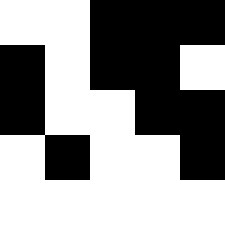[["white", "white", "black", "black", "black"], ["black", "white", "black", "black", "white"], ["black", "white", "white", "black", "black"], ["white", "black", "white", "white", "black"], ["white", "white", "white", "white", "white"]]